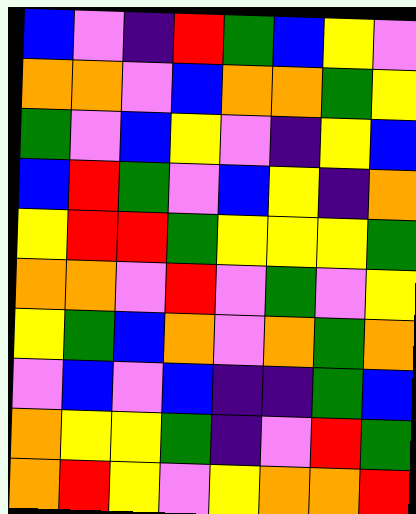[["blue", "violet", "indigo", "red", "green", "blue", "yellow", "violet"], ["orange", "orange", "violet", "blue", "orange", "orange", "green", "yellow"], ["green", "violet", "blue", "yellow", "violet", "indigo", "yellow", "blue"], ["blue", "red", "green", "violet", "blue", "yellow", "indigo", "orange"], ["yellow", "red", "red", "green", "yellow", "yellow", "yellow", "green"], ["orange", "orange", "violet", "red", "violet", "green", "violet", "yellow"], ["yellow", "green", "blue", "orange", "violet", "orange", "green", "orange"], ["violet", "blue", "violet", "blue", "indigo", "indigo", "green", "blue"], ["orange", "yellow", "yellow", "green", "indigo", "violet", "red", "green"], ["orange", "red", "yellow", "violet", "yellow", "orange", "orange", "red"]]